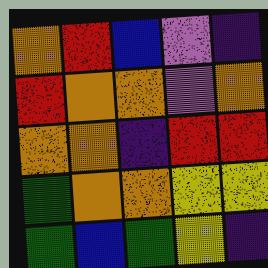[["orange", "red", "blue", "violet", "indigo"], ["red", "orange", "orange", "violet", "orange"], ["orange", "orange", "indigo", "red", "red"], ["green", "orange", "orange", "yellow", "yellow"], ["green", "blue", "green", "yellow", "indigo"]]